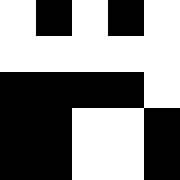[["white", "black", "white", "black", "white"], ["white", "white", "white", "white", "white"], ["black", "black", "black", "black", "white"], ["black", "black", "white", "white", "black"], ["black", "black", "white", "white", "black"]]